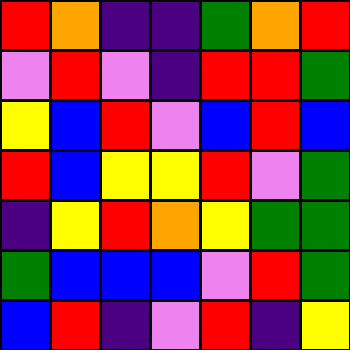[["red", "orange", "indigo", "indigo", "green", "orange", "red"], ["violet", "red", "violet", "indigo", "red", "red", "green"], ["yellow", "blue", "red", "violet", "blue", "red", "blue"], ["red", "blue", "yellow", "yellow", "red", "violet", "green"], ["indigo", "yellow", "red", "orange", "yellow", "green", "green"], ["green", "blue", "blue", "blue", "violet", "red", "green"], ["blue", "red", "indigo", "violet", "red", "indigo", "yellow"]]